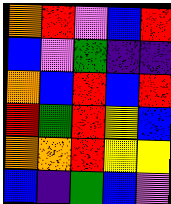[["orange", "red", "violet", "blue", "red"], ["blue", "violet", "green", "indigo", "indigo"], ["orange", "blue", "red", "blue", "red"], ["red", "green", "red", "yellow", "blue"], ["orange", "orange", "red", "yellow", "yellow"], ["blue", "indigo", "green", "blue", "violet"]]